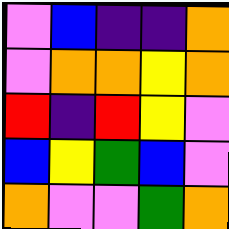[["violet", "blue", "indigo", "indigo", "orange"], ["violet", "orange", "orange", "yellow", "orange"], ["red", "indigo", "red", "yellow", "violet"], ["blue", "yellow", "green", "blue", "violet"], ["orange", "violet", "violet", "green", "orange"]]